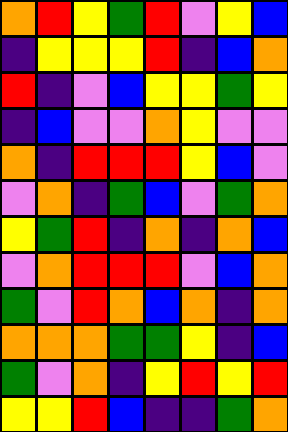[["orange", "red", "yellow", "green", "red", "violet", "yellow", "blue"], ["indigo", "yellow", "yellow", "yellow", "red", "indigo", "blue", "orange"], ["red", "indigo", "violet", "blue", "yellow", "yellow", "green", "yellow"], ["indigo", "blue", "violet", "violet", "orange", "yellow", "violet", "violet"], ["orange", "indigo", "red", "red", "red", "yellow", "blue", "violet"], ["violet", "orange", "indigo", "green", "blue", "violet", "green", "orange"], ["yellow", "green", "red", "indigo", "orange", "indigo", "orange", "blue"], ["violet", "orange", "red", "red", "red", "violet", "blue", "orange"], ["green", "violet", "red", "orange", "blue", "orange", "indigo", "orange"], ["orange", "orange", "orange", "green", "green", "yellow", "indigo", "blue"], ["green", "violet", "orange", "indigo", "yellow", "red", "yellow", "red"], ["yellow", "yellow", "red", "blue", "indigo", "indigo", "green", "orange"]]